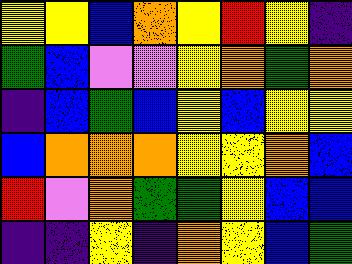[["yellow", "yellow", "blue", "orange", "yellow", "red", "yellow", "indigo"], ["green", "blue", "violet", "violet", "yellow", "orange", "green", "orange"], ["indigo", "blue", "green", "blue", "yellow", "blue", "yellow", "yellow"], ["blue", "orange", "orange", "orange", "yellow", "yellow", "orange", "blue"], ["red", "violet", "orange", "green", "green", "yellow", "blue", "blue"], ["indigo", "indigo", "yellow", "indigo", "orange", "yellow", "blue", "green"]]